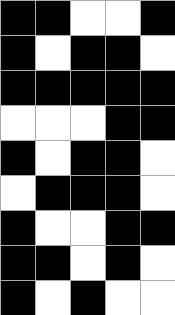[["black", "black", "white", "white", "black"], ["black", "white", "black", "black", "white"], ["black", "black", "black", "black", "black"], ["white", "white", "white", "black", "black"], ["black", "white", "black", "black", "white"], ["white", "black", "black", "black", "white"], ["black", "white", "white", "black", "black"], ["black", "black", "white", "black", "white"], ["black", "white", "black", "white", "white"]]